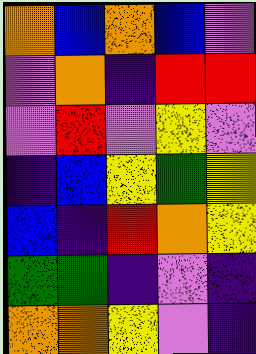[["orange", "blue", "orange", "blue", "violet"], ["violet", "orange", "indigo", "red", "red"], ["violet", "red", "violet", "yellow", "violet"], ["indigo", "blue", "yellow", "green", "yellow"], ["blue", "indigo", "red", "orange", "yellow"], ["green", "green", "indigo", "violet", "indigo"], ["orange", "orange", "yellow", "violet", "indigo"]]